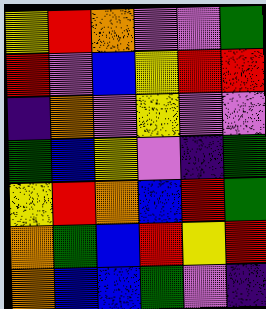[["yellow", "red", "orange", "violet", "violet", "green"], ["red", "violet", "blue", "yellow", "red", "red"], ["indigo", "orange", "violet", "yellow", "violet", "violet"], ["green", "blue", "yellow", "violet", "indigo", "green"], ["yellow", "red", "orange", "blue", "red", "green"], ["orange", "green", "blue", "red", "yellow", "red"], ["orange", "blue", "blue", "green", "violet", "indigo"]]